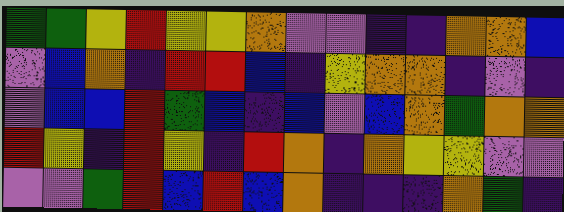[["green", "green", "yellow", "red", "yellow", "yellow", "orange", "violet", "violet", "indigo", "indigo", "orange", "orange", "blue"], ["violet", "blue", "orange", "indigo", "red", "red", "blue", "indigo", "yellow", "orange", "orange", "indigo", "violet", "indigo"], ["violet", "blue", "blue", "red", "green", "blue", "indigo", "blue", "violet", "blue", "orange", "green", "orange", "orange"], ["red", "yellow", "indigo", "red", "yellow", "indigo", "red", "orange", "indigo", "orange", "yellow", "yellow", "violet", "violet"], ["violet", "violet", "green", "red", "blue", "red", "blue", "orange", "indigo", "indigo", "indigo", "orange", "green", "indigo"]]